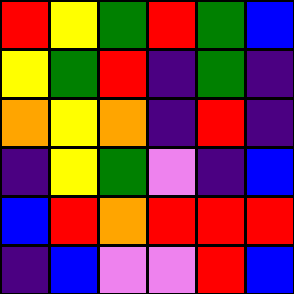[["red", "yellow", "green", "red", "green", "blue"], ["yellow", "green", "red", "indigo", "green", "indigo"], ["orange", "yellow", "orange", "indigo", "red", "indigo"], ["indigo", "yellow", "green", "violet", "indigo", "blue"], ["blue", "red", "orange", "red", "red", "red"], ["indigo", "blue", "violet", "violet", "red", "blue"]]